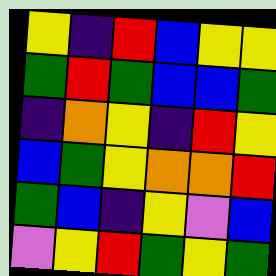[["yellow", "indigo", "red", "blue", "yellow", "yellow"], ["green", "red", "green", "blue", "blue", "green"], ["indigo", "orange", "yellow", "indigo", "red", "yellow"], ["blue", "green", "yellow", "orange", "orange", "red"], ["green", "blue", "indigo", "yellow", "violet", "blue"], ["violet", "yellow", "red", "green", "yellow", "green"]]